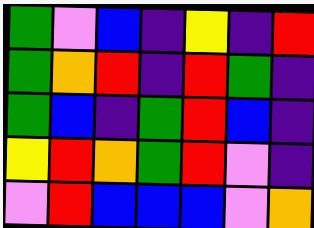[["green", "violet", "blue", "indigo", "yellow", "indigo", "red"], ["green", "orange", "red", "indigo", "red", "green", "indigo"], ["green", "blue", "indigo", "green", "red", "blue", "indigo"], ["yellow", "red", "orange", "green", "red", "violet", "indigo"], ["violet", "red", "blue", "blue", "blue", "violet", "orange"]]